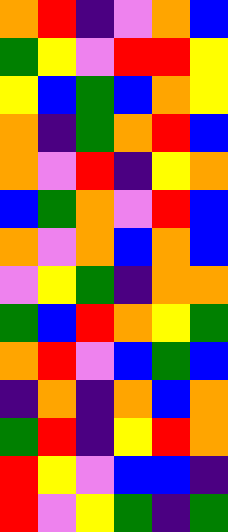[["orange", "red", "indigo", "violet", "orange", "blue"], ["green", "yellow", "violet", "red", "red", "yellow"], ["yellow", "blue", "green", "blue", "orange", "yellow"], ["orange", "indigo", "green", "orange", "red", "blue"], ["orange", "violet", "red", "indigo", "yellow", "orange"], ["blue", "green", "orange", "violet", "red", "blue"], ["orange", "violet", "orange", "blue", "orange", "blue"], ["violet", "yellow", "green", "indigo", "orange", "orange"], ["green", "blue", "red", "orange", "yellow", "green"], ["orange", "red", "violet", "blue", "green", "blue"], ["indigo", "orange", "indigo", "orange", "blue", "orange"], ["green", "red", "indigo", "yellow", "red", "orange"], ["red", "yellow", "violet", "blue", "blue", "indigo"], ["red", "violet", "yellow", "green", "indigo", "green"]]